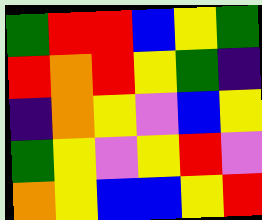[["green", "red", "red", "blue", "yellow", "green"], ["red", "orange", "red", "yellow", "green", "indigo"], ["indigo", "orange", "yellow", "violet", "blue", "yellow"], ["green", "yellow", "violet", "yellow", "red", "violet"], ["orange", "yellow", "blue", "blue", "yellow", "red"]]